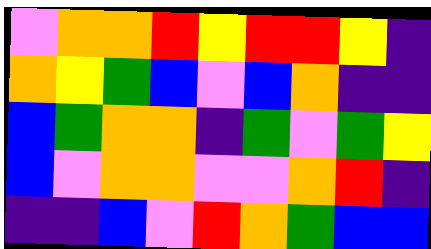[["violet", "orange", "orange", "red", "yellow", "red", "red", "yellow", "indigo"], ["orange", "yellow", "green", "blue", "violet", "blue", "orange", "indigo", "indigo"], ["blue", "green", "orange", "orange", "indigo", "green", "violet", "green", "yellow"], ["blue", "violet", "orange", "orange", "violet", "violet", "orange", "red", "indigo"], ["indigo", "indigo", "blue", "violet", "red", "orange", "green", "blue", "blue"]]